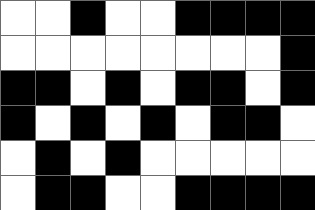[["white", "white", "black", "white", "white", "black", "black", "black", "black"], ["white", "white", "white", "white", "white", "white", "white", "white", "black"], ["black", "black", "white", "black", "white", "black", "black", "white", "black"], ["black", "white", "black", "white", "black", "white", "black", "black", "white"], ["white", "black", "white", "black", "white", "white", "white", "white", "white"], ["white", "black", "black", "white", "white", "black", "black", "black", "black"]]